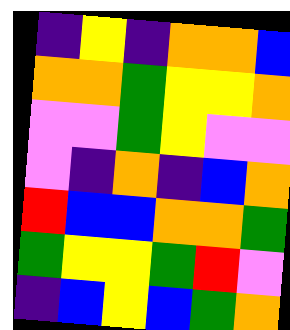[["indigo", "yellow", "indigo", "orange", "orange", "blue"], ["orange", "orange", "green", "yellow", "yellow", "orange"], ["violet", "violet", "green", "yellow", "violet", "violet"], ["violet", "indigo", "orange", "indigo", "blue", "orange"], ["red", "blue", "blue", "orange", "orange", "green"], ["green", "yellow", "yellow", "green", "red", "violet"], ["indigo", "blue", "yellow", "blue", "green", "orange"]]